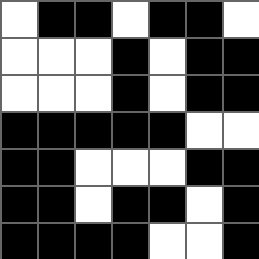[["white", "black", "black", "white", "black", "black", "white"], ["white", "white", "white", "black", "white", "black", "black"], ["white", "white", "white", "black", "white", "black", "black"], ["black", "black", "black", "black", "black", "white", "white"], ["black", "black", "white", "white", "white", "black", "black"], ["black", "black", "white", "black", "black", "white", "black"], ["black", "black", "black", "black", "white", "white", "black"]]